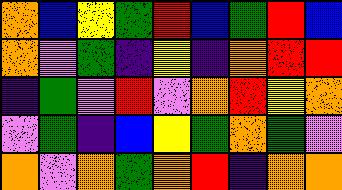[["orange", "blue", "yellow", "green", "red", "blue", "green", "red", "blue"], ["orange", "violet", "green", "indigo", "yellow", "indigo", "orange", "red", "red"], ["indigo", "green", "violet", "red", "violet", "orange", "red", "yellow", "orange"], ["violet", "green", "indigo", "blue", "yellow", "green", "orange", "green", "violet"], ["orange", "violet", "orange", "green", "orange", "red", "indigo", "orange", "orange"]]